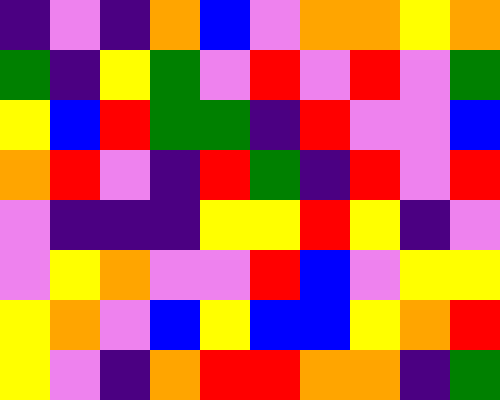[["indigo", "violet", "indigo", "orange", "blue", "violet", "orange", "orange", "yellow", "orange"], ["green", "indigo", "yellow", "green", "violet", "red", "violet", "red", "violet", "green"], ["yellow", "blue", "red", "green", "green", "indigo", "red", "violet", "violet", "blue"], ["orange", "red", "violet", "indigo", "red", "green", "indigo", "red", "violet", "red"], ["violet", "indigo", "indigo", "indigo", "yellow", "yellow", "red", "yellow", "indigo", "violet"], ["violet", "yellow", "orange", "violet", "violet", "red", "blue", "violet", "yellow", "yellow"], ["yellow", "orange", "violet", "blue", "yellow", "blue", "blue", "yellow", "orange", "red"], ["yellow", "violet", "indigo", "orange", "red", "red", "orange", "orange", "indigo", "green"]]